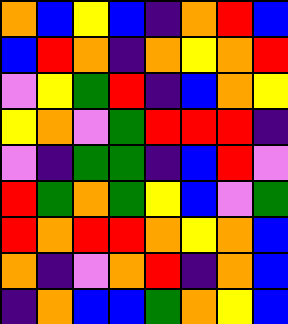[["orange", "blue", "yellow", "blue", "indigo", "orange", "red", "blue"], ["blue", "red", "orange", "indigo", "orange", "yellow", "orange", "red"], ["violet", "yellow", "green", "red", "indigo", "blue", "orange", "yellow"], ["yellow", "orange", "violet", "green", "red", "red", "red", "indigo"], ["violet", "indigo", "green", "green", "indigo", "blue", "red", "violet"], ["red", "green", "orange", "green", "yellow", "blue", "violet", "green"], ["red", "orange", "red", "red", "orange", "yellow", "orange", "blue"], ["orange", "indigo", "violet", "orange", "red", "indigo", "orange", "blue"], ["indigo", "orange", "blue", "blue", "green", "orange", "yellow", "blue"]]